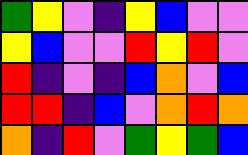[["green", "yellow", "violet", "indigo", "yellow", "blue", "violet", "violet"], ["yellow", "blue", "violet", "violet", "red", "yellow", "red", "violet"], ["red", "indigo", "violet", "indigo", "blue", "orange", "violet", "blue"], ["red", "red", "indigo", "blue", "violet", "orange", "red", "orange"], ["orange", "indigo", "red", "violet", "green", "yellow", "green", "blue"]]